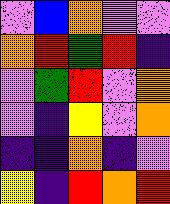[["violet", "blue", "orange", "violet", "violet"], ["orange", "red", "green", "red", "indigo"], ["violet", "green", "red", "violet", "orange"], ["violet", "indigo", "yellow", "violet", "orange"], ["indigo", "indigo", "orange", "indigo", "violet"], ["yellow", "indigo", "red", "orange", "red"]]